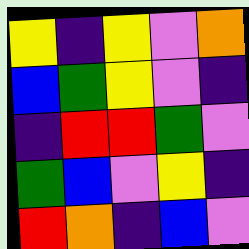[["yellow", "indigo", "yellow", "violet", "orange"], ["blue", "green", "yellow", "violet", "indigo"], ["indigo", "red", "red", "green", "violet"], ["green", "blue", "violet", "yellow", "indigo"], ["red", "orange", "indigo", "blue", "violet"]]